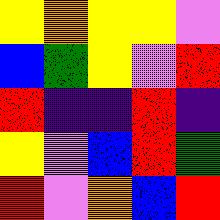[["yellow", "orange", "yellow", "yellow", "violet"], ["blue", "green", "yellow", "violet", "red"], ["red", "indigo", "indigo", "red", "indigo"], ["yellow", "violet", "blue", "red", "green"], ["red", "violet", "orange", "blue", "red"]]